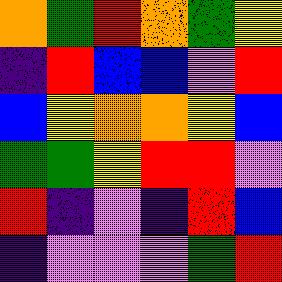[["orange", "green", "red", "orange", "green", "yellow"], ["indigo", "red", "blue", "blue", "violet", "red"], ["blue", "yellow", "orange", "orange", "yellow", "blue"], ["green", "green", "yellow", "red", "red", "violet"], ["red", "indigo", "violet", "indigo", "red", "blue"], ["indigo", "violet", "violet", "violet", "green", "red"]]